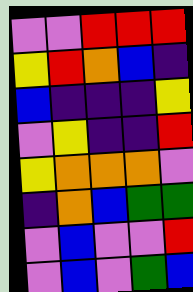[["violet", "violet", "red", "red", "red"], ["yellow", "red", "orange", "blue", "indigo"], ["blue", "indigo", "indigo", "indigo", "yellow"], ["violet", "yellow", "indigo", "indigo", "red"], ["yellow", "orange", "orange", "orange", "violet"], ["indigo", "orange", "blue", "green", "green"], ["violet", "blue", "violet", "violet", "red"], ["violet", "blue", "violet", "green", "blue"]]